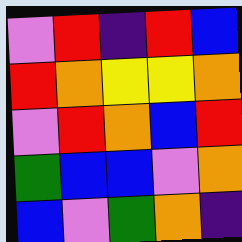[["violet", "red", "indigo", "red", "blue"], ["red", "orange", "yellow", "yellow", "orange"], ["violet", "red", "orange", "blue", "red"], ["green", "blue", "blue", "violet", "orange"], ["blue", "violet", "green", "orange", "indigo"]]